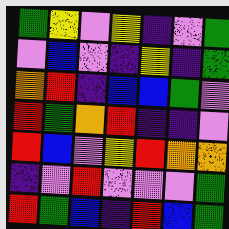[["green", "yellow", "violet", "yellow", "indigo", "violet", "green"], ["violet", "blue", "violet", "indigo", "yellow", "indigo", "green"], ["orange", "red", "indigo", "blue", "blue", "green", "violet"], ["red", "green", "orange", "red", "indigo", "indigo", "violet"], ["red", "blue", "violet", "yellow", "red", "orange", "orange"], ["indigo", "violet", "red", "violet", "violet", "violet", "green"], ["red", "green", "blue", "indigo", "red", "blue", "green"]]